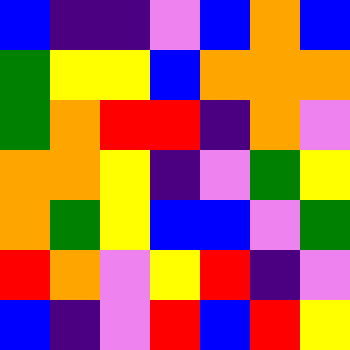[["blue", "indigo", "indigo", "violet", "blue", "orange", "blue"], ["green", "yellow", "yellow", "blue", "orange", "orange", "orange"], ["green", "orange", "red", "red", "indigo", "orange", "violet"], ["orange", "orange", "yellow", "indigo", "violet", "green", "yellow"], ["orange", "green", "yellow", "blue", "blue", "violet", "green"], ["red", "orange", "violet", "yellow", "red", "indigo", "violet"], ["blue", "indigo", "violet", "red", "blue", "red", "yellow"]]